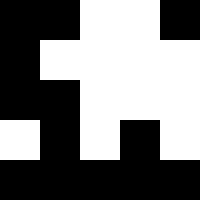[["black", "black", "white", "white", "black"], ["black", "white", "white", "white", "white"], ["black", "black", "white", "white", "white"], ["white", "black", "white", "black", "white"], ["black", "black", "black", "black", "black"]]